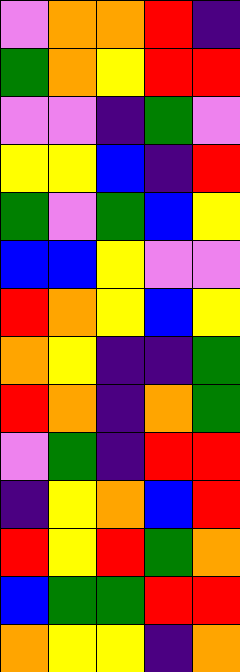[["violet", "orange", "orange", "red", "indigo"], ["green", "orange", "yellow", "red", "red"], ["violet", "violet", "indigo", "green", "violet"], ["yellow", "yellow", "blue", "indigo", "red"], ["green", "violet", "green", "blue", "yellow"], ["blue", "blue", "yellow", "violet", "violet"], ["red", "orange", "yellow", "blue", "yellow"], ["orange", "yellow", "indigo", "indigo", "green"], ["red", "orange", "indigo", "orange", "green"], ["violet", "green", "indigo", "red", "red"], ["indigo", "yellow", "orange", "blue", "red"], ["red", "yellow", "red", "green", "orange"], ["blue", "green", "green", "red", "red"], ["orange", "yellow", "yellow", "indigo", "orange"]]